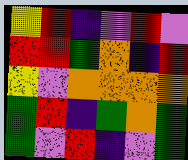[["yellow", "red", "indigo", "violet", "red", "violet"], ["red", "red", "green", "orange", "indigo", "red"], ["yellow", "violet", "orange", "orange", "orange", "orange"], ["green", "red", "indigo", "green", "orange", "green"], ["green", "violet", "red", "indigo", "violet", "green"]]